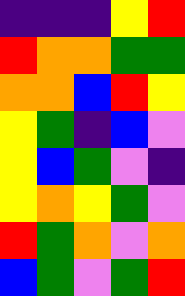[["indigo", "indigo", "indigo", "yellow", "red"], ["red", "orange", "orange", "green", "green"], ["orange", "orange", "blue", "red", "yellow"], ["yellow", "green", "indigo", "blue", "violet"], ["yellow", "blue", "green", "violet", "indigo"], ["yellow", "orange", "yellow", "green", "violet"], ["red", "green", "orange", "violet", "orange"], ["blue", "green", "violet", "green", "red"]]